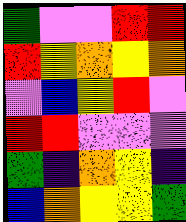[["green", "violet", "violet", "red", "red"], ["red", "yellow", "orange", "yellow", "orange"], ["violet", "blue", "yellow", "red", "violet"], ["red", "red", "violet", "violet", "violet"], ["green", "indigo", "orange", "yellow", "indigo"], ["blue", "orange", "yellow", "yellow", "green"]]